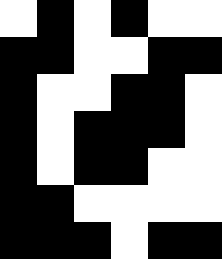[["white", "black", "white", "black", "white", "white"], ["black", "black", "white", "white", "black", "black"], ["black", "white", "white", "black", "black", "white"], ["black", "white", "black", "black", "black", "white"], ["black", "white", "black", "black", "white", "white"], ["black", "black", "white", "white", "white", "white"], ["black", "black", "black", "white", "black", "black"]]